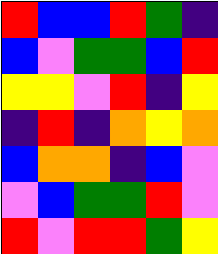[["red", "blue", "blue", "red", "green", "indigo"], ["blue", "violet", "green", "green", "blue", "red"], ["yellow", "yellow", "violet", "red", "indigo", "yellow"], ["indigo", "red", "indigo", "orange", "yellow", "orange"], ["blue", "orange", "orange", "indigo", "blue", "violet"], ["violet", "blue", "green", "green", "red", "violet"], ["red", "violet", "red", "red", "green", "yellow"]]